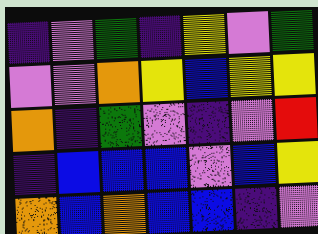[["indigo", "violet", "green", "indigo", "yellow", "violet", "green"], ["violet", "violet", "orange", "yellow", "blue", "yellow", "yellow"], ["orange", "indigo", "green", "violet", "indigo", "violet", "red"], ["indigo", "blue", "blue", "blue", "violet", "blue", "yellow"], ["orange", "blue", "orange", "blue", "blue", "indigo", "violet"]]